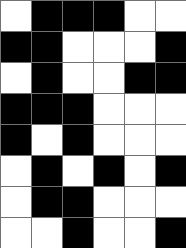[["white", "black", "black", "black", "white", "white"], ["black", "black", "white", "white", "white", "black"], ["white", "black", "white", "white", "black", "black"], ["black", "black", "black", "white", "white", "white"], ["black", "white", "black", "white", "white", "white"], ["white", "black", "white", "black", "white", "black"], ["white", "black", "black", "white", "white", "white"], ["white", "white", "black", "white", "white", "black"]]